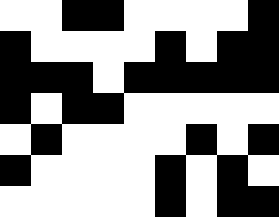[["white", "white", "black", "black", "white", "white", "white", "white", "black"], ["black", "white", "white", "white", "white", "black", "white", "black", "black"], ["black", "black", "black", "white", "black", "black", "black", "black", "black"], ["black", "white", "black", "black", "white", "white", "white", "white", "white"], ["white", "black", "white", "white", "white", "white", "black", "white", "black"], ["black", "white", "white", "white", "white", "black", "white", "black", "white"], ["white", "white", "white", "white", "white", "black", "white", "black", "black"]]